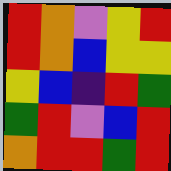[["red", "orange", "violet", "yellow", "red"], ["red", "orange", "blue", "yellow", "yellow"], ["yellow", "blue", "indigo", "red", "green"], ["green", "red", "violet", "blue", "red"], ["orange", "red", "red", "green", "red"]]